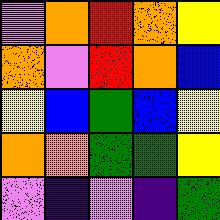[["violet", "orange", "red", "orange", "yellow"], ["orange", "violet", "red", "orange", "blue"], ["yellow", "blue", "green", "blue", "yellow"], ["orange", "orange", "green", "green", "yellow"], ["violet", "indigo", "violet", "indigo", "green"]]